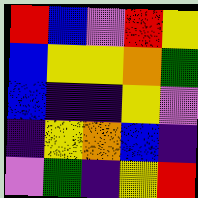[["red", "blue", "violet", "red", "yellow"], ["blue", "yellow", "yellow", "orange", "green"], ["blue", "indigo", "indigo", "yellow", "violet"], ["indigo", "yellow", "orange", "blue", "indigo"], ["violet", "green", "indigo", "yellow", "red"]]